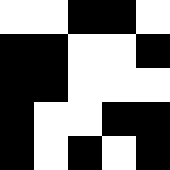[["white", "white", "black", "black", "white"], ["black", "black", "white", "white", "black"], ["black", "black", "white", "white", "white"], ["black", "white", "white", "black", "black"], ["black", "white", "black", "white", "black"]]